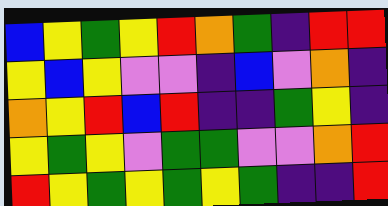[["blue", "yellow", "green", "yellow", "red", "orange", "green", "indigo", "red", "red"], ["yellow", "blue", "yellow", "violet", "violet", "indigo", "blue", "violet", "orange", "indigo"], ["orange", "yellow", "red", "blue", "red", "indigo", "indigo", "green", "yellow", "indigo"], ["yellow", "green", "yellow", "violet", "green", "green", "violet", "violet", "orange", "red"], ["red", "yellow", "green", "yellow", "green", "yellow", "green", "indigo", "indigo", "red"]]